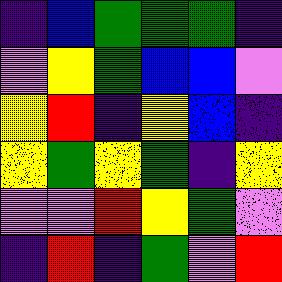[["indigo", "blue", "green", "green", "green", "indigo"], ["violet", "yellow", "green", "blue", "blue", "violet"], ["yellow", "red", "indigo", "yellow", "blue", "indigo"], ["yellow", "green", "yellow", "green", "indigo", "yellow"], ["violet", "violet", "red", "yellow", "green", "violet"], ["indigo", "red", "indigo", "green", "violet", "red"]]